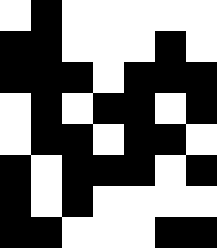[["white", "black", "white", "white", "white", "white", "white"], ["black", "black", "white", "white", "white", "black", "white"], ["black", "black", "black", "white", "black", "black", "black"], ["white", "black", "white", "black", "black", "white", "black"], ["white", "black", "black", "white", "black", "black", "white"], ["black", "white", "black", "black", "black", "white", "black"], ["black", "white", "black", "white", "white", "white", "white"], ["black", "black", "white", "white", "white", "black", "black"]]